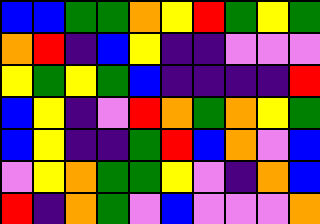[["blue", "blue", "green", "green", "orange", "yellow", "red", "green", "yellow", "green"], ["orange", "red", "indigo", "blue", "yellow", "indigo", "indigo", "violet", "violet", "violet"], ["yellow", "green", "yellow", "green", "blue", "indigo", "indigo", "indigo", "indigo", "red"], ["blue", "yellow", "indigo", "violet", "red", "orange", "green", "orange", "yellow", "green"], ["blue", "yellow", "indigo", "indigo", "green", "red", "blue", "orange", "violet", "blue"], ["violet", "yellow", "orange", "green", "green", "yellow", "violet", "indigo", "orange", "blue"], ["red", "indigo", "orange", "green", "violet", "blue", "violet", "violet", "violet", "orange"]]